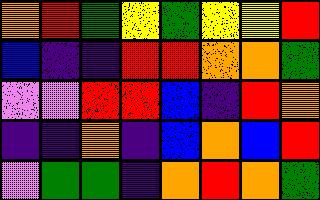[["orange", "red", "green", "yellow", "green", "yellow", "yellow", "red"], ["blue", "indigo", "indigo", "red", "red", "orange", "orange", "green"], ["violet", "violet", "red", "red", "blue", "indigo", "red", "orange"], ["indigo", "indigo", "orange", "indigo", "blue", "orange", "blue", "red"], ["violet", "green", "green", "indigo", "orange", "red", "orange", "green"]]